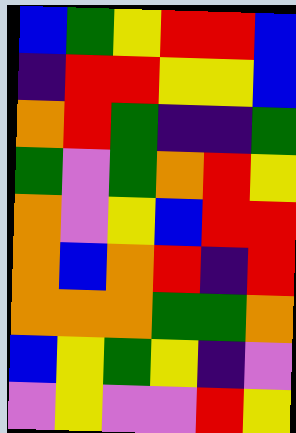[["blue", "green", "yellow", "red", "red", "blue"], ["indigo", "red", "red", "yellow", "yellow", "blue"], ["orange", "red", "green", "indigo", "indigo", "green"], ["green", "violet", "green", "orange", "red", "yellow"], ["orange", "violet", "yellow", "blue", "red", "red"], ["orange", "blue", "orange", "red", "indigo", "red"], ["orange", "orange", "orange", "green", "green", "orange"], ["blue", "yellow", "green", "yellow", "indigo", "violet"], ["violet", "yellow", "violet", "violet", "red", "yellow"]]